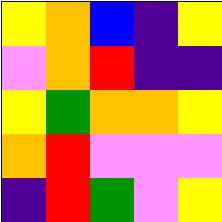[["yellow", "orange", "blue", "indigo", "yellow"], ["violet", "orange", "red", "indigo", "indigo"], ["yellow", "green", "orange", "orange", "yellow"], ["orange", "red", "violet", "violet", "violet"], ["indigo", "red", "green", "violet", "yellow"]]